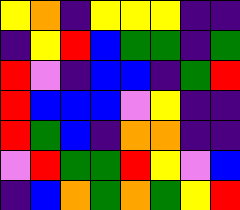[["yellow", "orange", "indigo", "yellow", "yellow", "yellow", "indigo", "indigo"], ["indigo", "yellow", "red", "blue", "green", "green", "indigo", "green"], ["red", "violet", "indigo", "blue", "blue", "indigo", "green", "red"], ["red", "blue", "blue", "blue", "violet", "yellow", "indigo", "indigo"], ["red", "green", "blue", "indigo", "orange", "orange", "indigo", "indigo"], ["violet", "red", "green", "green", "red", "yellow", "violet", "blue"], ["indigo", "blue", "orange", "green", "orange", "green", "yellow", "red"]]